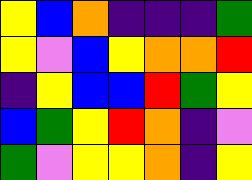[["yellow", "blue", "orange", "indigo", "indigo", "indigo", "green"], ["yellow", "violet", "blue", "yellow", "orange", "orange", "red"], ["indigo", "yellow", "blue", "blue", "red", "green", "yellow"], ["blue", "green", "yellow", "red", "orange", "indigo", "violet"], ["green", "violet", "yellow", "yellow", "orange", "indigo", "yellow"]]